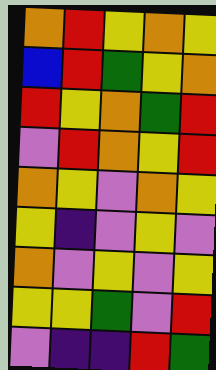[["orange", "red", "yellow", "orange", "yellow"], ["blue", "red", "green", "yellow", "orange"], ["red", "yellow", "orange", "green", "red"], ["violet", "red", "orange", "yellow", "red"], ["orange", "yellow", "violet", "orange", "yellow"], ["yellow", "indigo", "violet", "yellow", "violet"], ["orange", "violet", "yellow", "violet", "yellow"], ["yellow", "yellow", "green", "violet", "red"], ["violet", "indigo", "indigo", "red", "green"]]